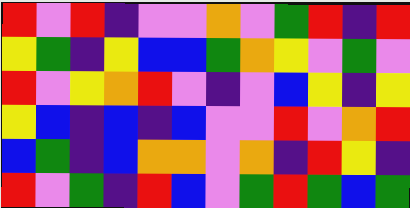[["red", "violet", "red", "indigo", "violet", "violet", "orange", "violet", "green", "red", "indigo", "red"], ["yellow", "green", "indigo", "yellow", "blue", "blue", "green", "orange", "yellow", "violet", "green", "violet"], ["red", "violet", "yellow", "orange", "red", "violet", "indigo", "violet", "blue", "yellow", "indigo", "yellow"], ["yellow", "blue", "indigo", "blue", "indigo", "blue", "violet", "violet", "red", "violet", "orange", "red"], ["blue", "green", "indigo", "blue", "orange", "orange", "violet", "orange", "indigo", "red", "yellow", "indigo"], ["red", "violet", "green", "indigo", "red", "blue", "violet", "green", "red", "green", "blue", "green"]]